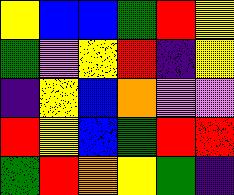[["yellow", "blue", "blue", "green", "red", "yellow"], ["green", "violet", "yellow", "red", "indigo", "yellow"], ["indigo", "yellow", "blue", "orange", "violet", "violet"], ["red", "yellow", "blue", "green", "red", "red"], ["green", "red", "orange", "yellow", "green", "indigo"]]